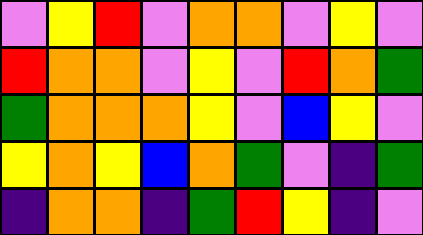[["violet", "yellow", "red", "violet", "orange", "orange", "violet", "yellow", "violet"], ["red", "orange", "orange", "violet", "yellow", "violet", "red", "orange", "green"], ["green", "orange", "orange", "orange", "yellow", "violet", "blue", "yellow", "violet"], ["yellow", "orange", "yellow", "blue", "orange", "green", "violet", "indigo", "green"], ["indigo", "orange", "orange", "indigo", "green", "red", "yellow", "indigo", "violet"]]